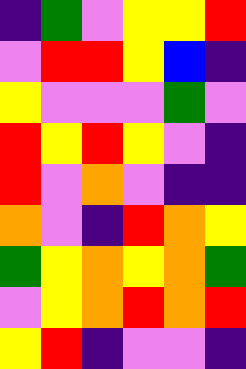[["indigo", "green", "violet", "yellow", "yellow", "red"], ["violet", "red", "red", "yellow", "blue", "indigo"], ["yellow", "violet", "violet", "violet", "green", "violet"], ["red", "yellow", "red", "yellow", "violet", "indigo"], ["red", "violet", "orange", "violet", "indigo", "indigo"], ["orange", "violet", "indigo", "red", "orange", "yellow"], ["green", "yellow", "orange", "yellow", "orange", "green"], ["violet", "yellow", "orange", "red", "orange", "red"], ["yellow", "red", "indigo", "violet", "violet", "indigo"]]